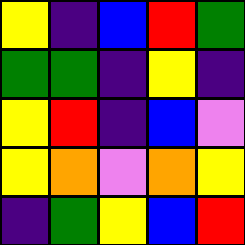[["yellow", "indigo", "blue", "red", "green"], ["green", "green", "indigo", "yellow", "indigo"], ["yellow", "red", "indigo", "blue", "violet"], ["yellow", "orange", "violet", "orange", "yellow"], ["indigo", "green", "yellow", "blue", "red"]]